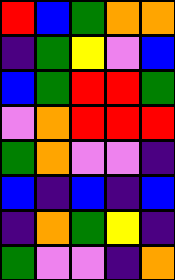[["red", "blue", "green", "orange", "orange"], ["indigo", "green", "yellow", "violet", "blue"], ["blue", "green", "red", "red", "green"], ["violet", "orange", "red", "red", "red"], ["green", "orange", "violet", "violet", "indigo"], ["blue", "indigo", "blue", "indigo", "blue"], ["indigo", "orange", "green", "yellow", "indigo"], ["green", "violet", "violet", "indigo", "orange"]]